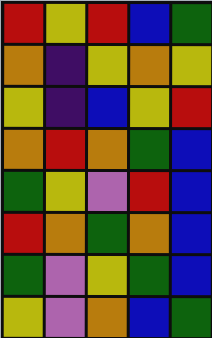[["red", "yellow", "red", "blue", "green"], ["orange", "indigo", "yellow", "orange", "yellow"], ["yellow", "indigo", "blue", "yellow", "red"], ["orange", "red", "orange", "green", "blue"], ["green", "yellow", "violet", "red", "blue"], ["red", "orange", "green", "orange", "blue"], ["green", "violet", "yellow", "green", "blue"], ["yellow", "violet", "orange", "blue", "green"]]